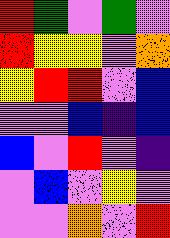[["red", "green", "violet", "green", "violet"], ["red", "yellow", "yellow", "violet", "orange"], ["yellow", "red", "red", "violet", "blue"], ["violet", "violet", "blue", "indigo", "blue"], ["blue", "violet", "red", "violet", "indigo"], ["violet", "blue", "violet", "yellow", "violet"], ["violet", "violet", "orange", "violet", "red"]]